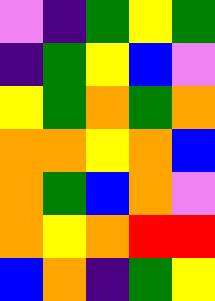[["violet", "indigo", "green", "yellow", "green"], ["indigo", "green", "yellow", "blue", "violet"], ["yellow", "green", "orange", "green", "orange"], ["orange", "orange", "yellow", "orange", "blue"], ["orange", "green", "blue", "orange", "violet"], ["orange", "yellow", "orange", "red", "red"], ["blue", "orange", "indigo", "green", "yellow"]]